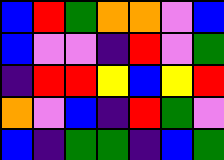[["blue", "red", "green", "orange", "orange", "violet", "blue"], ["blue", "violet", "violet", "indigo", "red", "violet", "green"], ["indigo", "red", "red", "yellow", "blue", "yellow", "red"], ["orange", "violet", "blue", "indigo", "red", "green", "violet"], ["blue", "indigo", "green", "green", "indigo", "blue", "green"]]